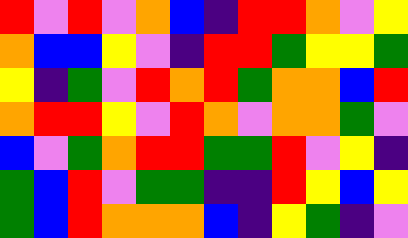[["red", "violet", "red", "violet", "orange", "blue", "indigo", "red", "red", "orange", "violet", "yellow"], ["orange", "blue", "blue", "yellow", "violet", "indigo", "red", "red", "green", "yellow", "yellow", "green"], ["yellow", "indigo", "green", "violet", "red", "orange", "red", "green", "orange", "orange", "blue", "red"], ["orange", "red", "red", "yellow", "violet", "red", "orange", "violet", "orange", "orange", "green", "violet"], ["blue", "violet", "green", "orange", "red", "red", "green", "green", "red", "violet", "yellow", "indigo"], ["green", "blue", "red", "violet", "green", "green", "indigo", "indigo", "red", "yellow", "blue", "yellow"], ["green", "blue", "red", "orange", "orange", "orange", "blue", "indigo", "yellow", "green", "indigo", "violet"]]